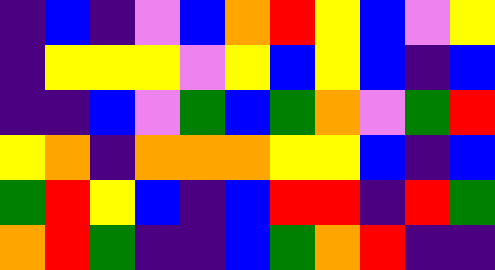[["indigo", "blue", "indigo", "violet", "blue", "orange", "red", "yellow", "blue", "violet", "yellow"], ["indigo", "yellow", "yellow", "yellow", "violet", "yellow", "blue", "yellow", "blue", "indigo", "blue"], ["indigo", "indigo", "blue", "violet", "green", "blue", "green", "orange", "violet", "green", "red"], ["yellow", "orange", "indigo", "orange", "orange", "orange", "yellow", "yellow", "blue", "indigo", "blue"], ["green", "red", "yellow", "blue", "indigo", "blue", "red", "red", "indigo", "red", "green"], ["orange", "red", "green", "indigo", "indigo", "blue", "green", "orange", "red", "indigo", "indigo"]]